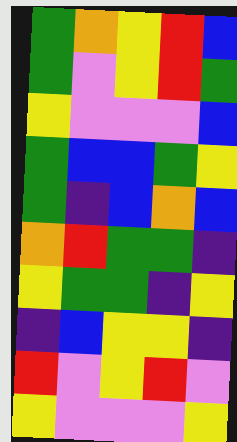[["green", "orange", "yellow", "red", "blue"], ["green", "violet", "yellow", "red", "green"], ["yellow", "violet", "violet", "violet", "blue"], ["green", "blue", "blue", "green", "yellow"], ["green", "indigo", "blue", "orange", "blue"], ["orange", "red", "green", "green", "indigo"], ["yellow", "green", "green", "indigo", "yellow"], ["indigo", "blue", "yellow", "yellow", "indigo"], ["red", "violet", "yellow", "red", "violet"], ["yellow", "violet", "violet", "violet", "yellow"]]